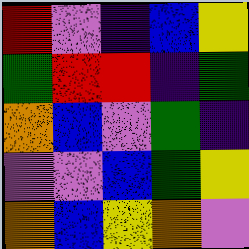[["red", "violet", "indigo", "blue", "yellow"], ["green", "red", "red", "indigo", "green"], ["orange", "blue", "violet", "green", "indigo"], ["violet", "violet", "blue", "green", "yellow"], ["orange", "blue", "yellow", "orange", "violet"]]